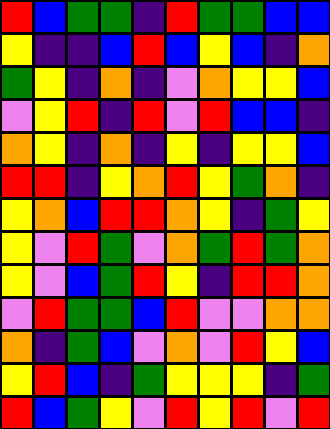[["red", "blue", "green", "green", "indigo", "red", "green", "green", "blue", "blue"], ["yellow", "indigo", "indigo", "blue", "red", "blue", "yellow", "blue", "indigo", "orange"], ["green", "yellow", "indigo", "orange", "indigo", "violet", "orange", "yellow", "yellow", "blue"], ["violet", "yellow", "red", "indigo", "red", "violet", "red", "blue", "blue", "indigo"], ["orange", "yellow", "indigo", "orange", "indigo", "yellow", "indigo", "yellow", "yellow", "blue"], ["red", "red", "indigo", "yellow", "orange", "red", "yellow", "green", "orange", "indigo"], ["yellow", "orange", "blue", "red", "red", "orange", "yellow", "indigo", "green", "yellow"], ["yellow", "violet", "red", "green", "violet", "orange", "green", "red", "green", "orange"], ["yellow", "violet", "blue", "green", "red", "yellow", "indigo", "red", "red", "orange"], ["violet", "red", "green", "green", "blue", "red", "violet", "violet", "orange", "orange"], ["orange", "indigo", "green", "blue", "violet", "orange", "violet", "red", "yellow", "blue"], ["yellow", "red", "blue", "indigo", "green", "yellow", "yellow", "yellow", "indigo", "green"], ["red", "blue", "green", "yellow", "violet", "red", "yellow", "red", "violet", "red"]]